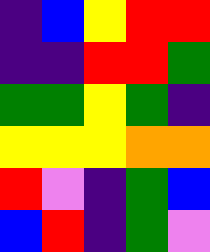[["indigo", "blue", "yellow", "red", "red"], ["indigo", "indigo", "red", "red", "green"], ["green", "green", "yellow", "green", "indigo"], ["yellow", "yellow", "yellow", "orange", "orange"], ["red", "violet", "indigo", "green", "blue"], ["blue", "red", "indigo", "green", "violet"]]